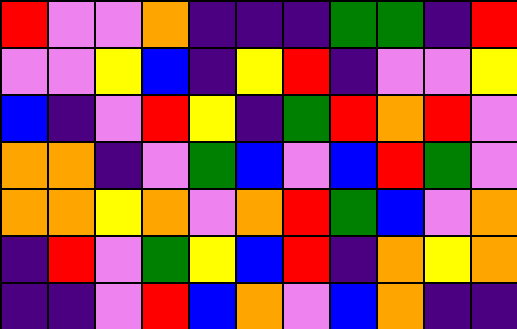[["red", "violet", "violet", "orange", "indigo", "indigo", "indigo", "green", "green", "indigo", "red"], ["violet", "violet", "yellow", "blue", "indigo", "yellow", "red", "indigo", "violet", "violet", "yellow"], ["blue", "indigo", "violet", "red", "yellow", "indigo", "green", "red", "orange", "red", "violet"], ["orange", "orange", "indigo", "violet", "green", "blue", "violet", "blue", "red", "green", "violet"], ["orange", "orange", "yellow", "orange", "violet", "orange", "red", "green", "blue", "violet", "orange"], ["indigo", "red", "violet", "green", "yellow", "blue", "red", "indigo", "orange", "yellow", "orange"], ["indigo", "indigo", "violet", "red", "blue", "orange", "violet", "blue", "orange", "indigo", "indigo"]]